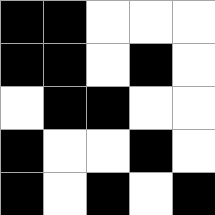[["black", "black", "white", "white", "white"], ["black", "black", "white", "black", "white"], ["white", "black", "black", "white", "white"], ["black", "white", "white", "black", "white"], ["black", "white", "black", "white", "black"]]